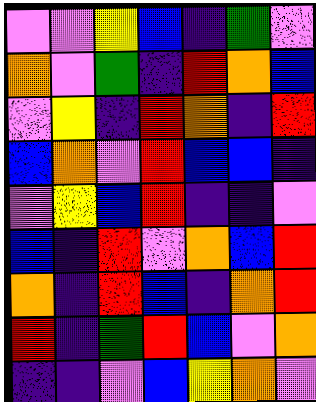[["violet", "violet", "yellow", "blue", "indigo", "green", "violet"], ["orange", "violet", "green", "indigo", "red", "orange", "blue"], ["violet", "yellow", "indigo", "red", "orange", "indigo", "red"], ["blue", "orange", "violet", "red", "blue", "blue", "indigo"], ["violet", "yellow", "blue", "red", "indigo", "indigo", "violet"], ["blue", "indigo", "red", "violet", "orange", "blue", "red"], ["orange", "indigo", "red", "blue", "indigo", "orange", "red"], ["red", "indigo", "green", "red", "blue", "violet", "orange"], ["indigo", "indigo", "violet", "blue", "yellow", "orange", "violet"]]